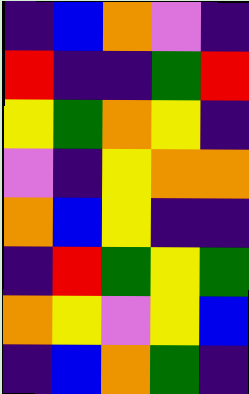[["indigo", "blue", "orange", "violet", "indigo"], ["red", "indigo", "indigo", "green", "red"], ["yellow", "green", "orange", "yellow", "indigo"], ["violet", "indigo", "yellow", "orange", "orange"], ["orange", "blue", "yellow", "indigo", "indigo"], ["indigo", "red", "green", "yellow", "green"], ["orange", "yellow", "violet", "yellow", "blue"], ["indigo", "blue", "orange", "green", "indigo"]]